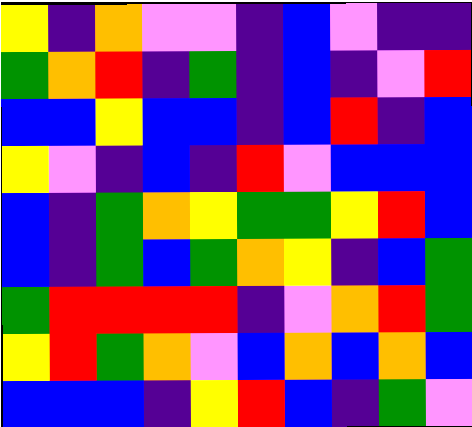[["yellow", "indigo", "orange", "violet", "violet", "indigo", "blue", "violet", "indigo", "indigo"], ["green", "orange", "red", "indigo", "green", "indigo", "blue", "indigo", "violet", "red"], ["blue", "blue", "yellow", "blue", "blue", "indigo", "blue", "red", "indigo", "blue"], ["yellow", "violet", "indigo", "blue", "indigo", "red", "violet", "blue", "blue", "blue"], ["blue", "indigo", "green", "orange", "yellow", "green", "green", "yellow", "red", "blue"], ["blue", "indigo", "green", "blue", "green", "orange", "yellow", "indigo", "blue", "green"], ["green", "red", "red", "red", "red", "indigo", "violet", "orange", "red", "green"], ["yellow", "red", "green", "orange", "violet", "blue", "orange", "blue", "orange", "blue"], ["blue", "blue", "blue", "indigo", "yellow", "red", "blue", "indigo", "green", "violet"]]